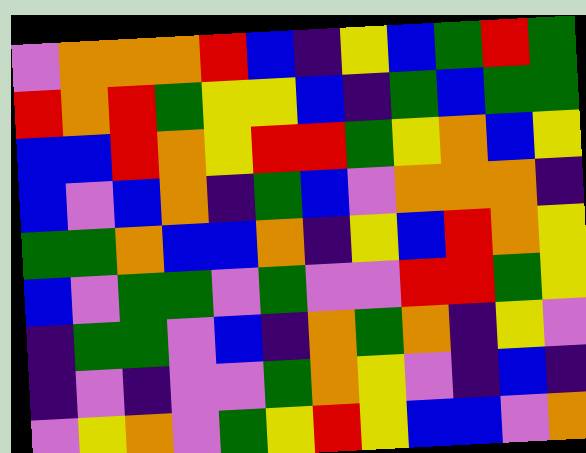[["violet", "orange", "orange", "orange", "red", "blue", "indigo", "yellow", "blue", "green", "red", "green"], ["red", "orange", "red", "green", "yellow", "yellow", "blue", "indigo", "green", "blue", "green", "green"], ["blue", "blue", "red", "orange", "yellow", "red", "red", "green", "yellow", "orange", "blue", "yellow"], ["blue", "violet", "blue", "orange", "indigo", "green", "blue", "violet", "orange", "orange", "orange", "indigo"], ["green", "green", "orange", "blue", "blue", "orange", "indigo", "yellow", "blue", "red", "orange", "yellow"], ["blue", "violet", "green", "green", "violet", "green", "violet", "violet", "red", "red", "green", "yellow"], ["indigo", "green", "green", "violet", "blue", "indigo", "orange", "green", "orange", "indigo", "yellow", "violet"], ["indigo", "violet", "indigo", "violet", "violet", "green", "orange", "yellow", "violet", "indigo", "blue", "indigo"], ["violet", "yellow", "orange", "violet", "green", "yellow", "red", "yellow", "blue", "blue", "violet", "orange"]]